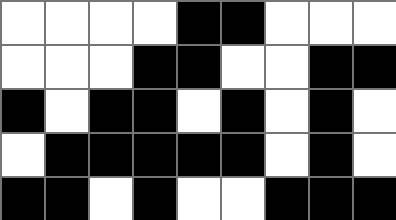[["white", "white", "white", "white", "black", "black", "white", "white", "white"], ["white", "white", "white", "black", "black", "white", "white", "black", "black"], ["black", "white", "black", "black", "white", "black", "white", "black", "white"], ["white", "black", "black", "black", "black", "black", "white", "black", "white"], ["black", "black", "white", "black", "white", "white", "black", "black", "black"]]